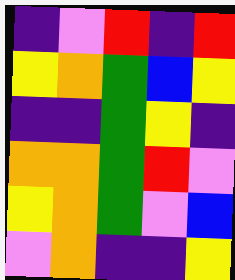[["indigo", "violet", "red", "indigo", "red"], ["yellow", "orange", "green", "blue", "yellow"], ["indigo", "indigo", "green", "yellow", "indigo"], ["orange", "orange", "green", "red", "violet"], ["yellow", "orange", "green", "violet", "blue"], ["violet", "orange", "indigo", "indigo", "yellow"]]